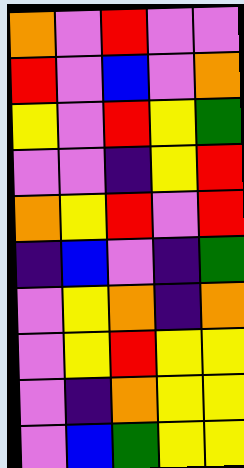[["orange", "violet", "red", "violet", "violet"], ["red", "violet", "blue", "violet", "orange"], ["yellow", "violet", "red", "yellow", "green"], ["violet", "violet", "indigo", "yellow", "red"], ["orange", "yellow", "red", "violet", "red"], ["indigo", "blue", "violet", "indigo", "green"], ["violet", "yellow", "orange", "indigo", "orange"], ["violet", "yellow", "red", "yellow", "yellow"], ["violet", "indigo", "orange", "yellow", "yellow"], ["violet", "blue", "green", "yellow", "yellow"]]